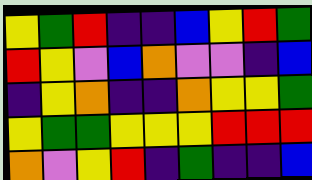[["yellow", "green", "red", "indigo", "indigo", "blue", "yellow", "red", "green"], ["red", "yellow", "violet", "blue", "orange", "violet", "violet", "indigo", "blue"], ["indigo", "yellow", "orange", "indigo", "indigo", "orange", "yellow", "yellow", "green"], ["yellow", "green", "green", "yellow", "yellow", "yellow", "red", "red", "red"], ["orange", "violet", "yellow", "red", "indigo", "green", "indigo", "indigo", "blue"]]